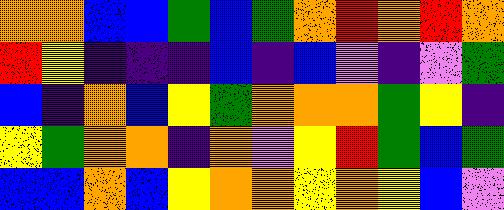[["orange", "orange", "blue", "blue", "green", "blue", "green", "orange", "red", "orange", "red", "orange"], ["red", "yellow", "indigo", "indigo", "indigo", "blue", "indigo", "blue", "violet", "indigo", "violet", "green"], ["blue", "indigo", "orange", "blue", "yellow", "green", "orange", "orange", "orange", "green", "yellow", "indigo"], ["yellow", "green", "orange", "orange", "indigo", "orange", "violet", "yellow", "red", "green", "blue", "green"], ["blue", "blue", "orange", "blue", "yellow", "orange", "orange", "yellow", "orange", "yellow", "blue", "violet"]]